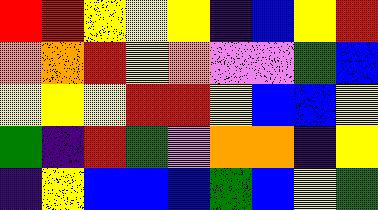[["red", "red", "yellow", "yellow", "yellow", "indigo", "blue", "yellow", "red"], ["orange", "orange", "red", "yellow", "orange", "violet", "violet", "green", "blue"], ["yellow", "yellow", "yellow", "red", "red", "yellow", "blue", "blue", "yellow"], ["green", "indigo", "red", "green", "violet", "orange", "orange", "indigo", "yellow"], ["indigo", "yellow", "blue", "blue", "blue", "green", "blue", "yellow", "green"]]